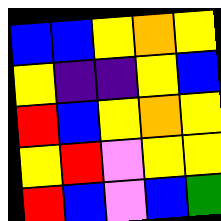[["blue", "blue", "yellow", "orange", "yellow"], ["yellow", "indigo", "indigo", "yellow", "blue"], ["red", "blue", "yellow", "orange", "yellow"], ["yellow", "red", "violet", "yellow", "yellow"], ["red", "blue", "violet", "blue", "green"]]